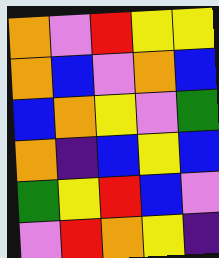[["orange", "violet", "red", "yellow", "yellow"], ["orange", "blue", "violet", "orange", "blue"], ["blue", "orange", "yellow", "violet", "green"], ["orange", "indigo", "blue", "yellow", "blue"], ["green", "yellow", "red", "blue", "violet"], ["violet", "red", "orange", "yellow", "indigo"]]